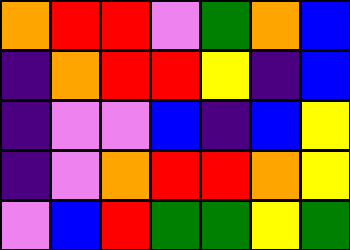[["orange", "red", "red", "violet", "green", "orange", "blue"], ["indigo", "orange", "red", "red", "yellow", "indigo", "blue"], ["indigo", "violet", "violet", "blue", "indigo", "blue", "yellow"], ["indigo", "violet", "orange", "red", "red", "orange", "yellow"], ["violet", "blue", "red", "green", "green", "yellow", "green"]]